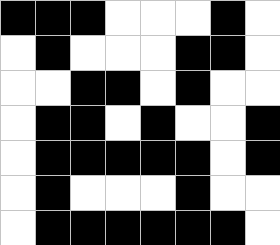[["black", "black", "black", "white", "white", "white", "black", "white"], ["white", "black", "white", "white", "white", "black", "black", "white"], ["white", "white", "black", "black", "white", "black", "white", "white"], ["white", "black", "black", "white", "black", "white", "white", "black"], ["white", "black", "black", "black", "black", "black", "white", "black"], ["white", "black", "white", "white", "white", "black", "white", "white"], ["white", "black", "black", "black", "black", "black", "black", "white"]]